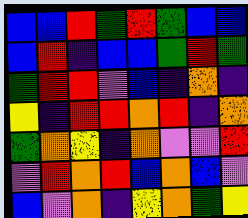[["blue", "blue", "red", "green", "red", "green", "blue", "blue"], ["blue", "red", "indigo", "blue", "blue", "green", "red", "green"], ["green", "red", "red", "violet", "blue", "indigo", "orange", "indigo"], ["yellow", "indigo", "red", "red", "orange", "red", "indigo", "orange"], ["green", "orange", "yellow", "indigo", "orange", "violet", "violet", "red"], ["violet", "red", "orange", "red", "blue", "orange", "blue", "violet"], ["blue", "violet", "orange", "indigo", "yellow", "orange", "green", "yellow"]]